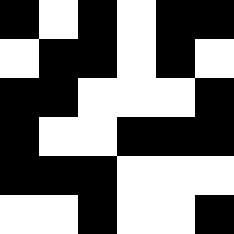[["black", "white", "black", "white", "black", "black"], ["white", "black", "black", "white", "black", "white"], ["black", "black", "white", "white", "white", "black"], ["black", "white", "white", "black", "black", "black"], ["black", "black", "black", "white", "white", "white"], ["white", "white", "black", "white", "white", "black"]]